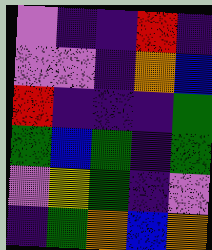[["violet", "indigo", "indigo", "red", "indigo"], ["violet", "violet", "indigo", "orange", "blue"], ["red", "indigo", "indigo", "indigo", "green"], ["green", "blue", "green", "indigo", "green"], ["violet", "yellow", "green", "indigo", "violet"], ["indigo", "green", "orange", "blue", "orange"]]